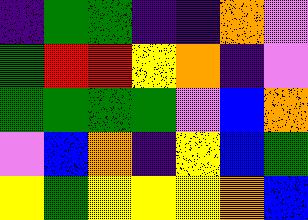[["indigo", "green", "green", "indigo", "indigo", "orange", "violet"], ["green", "red", "red", "yellow", "orange", "indigo", "violet"], ["green", "green", "green", "green", "violet", "blue", "orange"], ["violet", "blue", "orange", "indigo", "yellow", "blue", "green"], ["yellow", "green", "yellow", "yellow", "yellow", "orange", "blue"]]